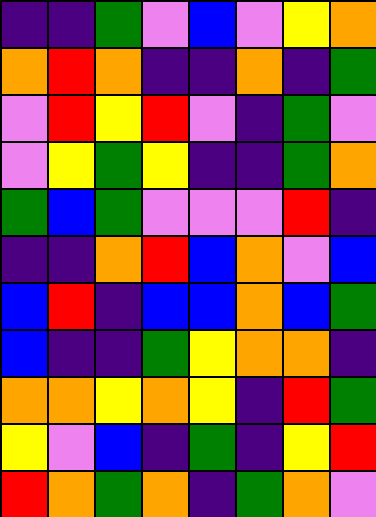[["indigo", "indigo", "green", "violet", "blue", "violet", "yellow", "orange"], ["orange", "red", "orange", "indigo", "indigo", "orange", "indigo", "green"], ["violet", "red", "yellow", "red", "violet", "indigo", "green", "violet"], ["violet", "yellow", "green", "yellow", "indigo", "indigo", "green", "orange"], ["green", "blue", "green", "violet", "violet", "violet", "red", "indigo"], ["indigo", "indigo", "orange", "red", "blue", "orange", "violet", "blue"], ["blue", "red", "indigo", "blue", "blue", "orange", "blue", "green"], ["blue", "indigo", "indigo", "green", "yellow", "orange", "orange", "indigo"], ["orange", "orange", "yellow", "orange", "yellow", "indigo", "red", "green"], ["yellow", "violet", "blue", "indigo", "green", "indigo", "yellow", "red"], ["red", "orange", "green", "orange", "indigo", "green", "orange", "violet"]]